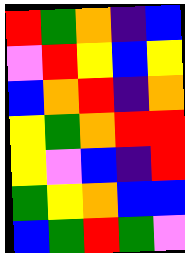[["red", "green", "orange", "indigo", "blue"], ["violet", "red", "yellow", "blue", "yellow"], ["blue", "orange", "red", "indigo", "orange"], ["yellow", "green", "orange", "red", "red"], ["yellow", "violet", "blue", "indigo", "red"], ["green", "yellow", "orange", "blue", "blue"], ["blue", "green", "red", "green", "violet"]]